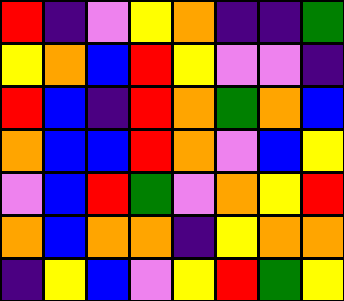[["red", "indigo", "violet", "yellow", "orange", "indigo", "indigo", "green"], ["yellow", "orange", "blue", "red", "yellow", "violet", "violet", "indigo"], ["red", "blue", "indigo", "red", "orange", "green", "orange", "blue"], ["orange", "blue", "blue", "red", "orange", "violet", "blue", "yellow"], ["violet", "blue", "red", "green", "violet", "orange", "yellow", "red"], ["orange", "blue", "orange", "orange", "indigo", "yellow", "orange", "orange"], ["indigo", "yellow", "blue", "violet", "yellow", "red", "green", "yellow"]]